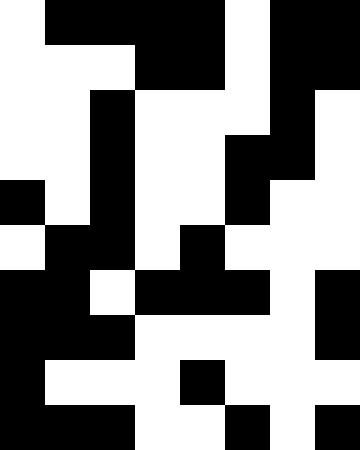[["white", "black", "black", "black", "black", "white", "black", "black"], ["white", "white", "white", "black", "black", "white", "black", "black"], ["white", "white", "black", "white", "white", "white", "black", "white"], ["white", "white", "black", "white", "white", "black", "black", "white"], ["black", "white", "black", "white", "white", "black", "white", "white"], ["white", "black", "black", "white", "black", "white", "white", "white"], ["black", "black", "white", "black", "black", "black", "white", "black"], ["black", "black", "black", "white", "white", "white", "white", "black"], ["black", "white", "white", "white", "black", "white", "white", "white"], ["black", "black", "black", "white", "white", "black", "white", "black"]]